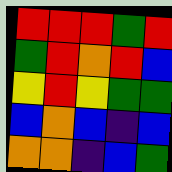[["red", "red", "red", "green", "red"], ["green", "red", "orange", "red", "blue"], ["yellow", "red", "yellow", "green", "green"], ["blue", "orange", "blue", "indigo", "blue"], ["orange", "orange", "indigo", "blue", "green"]]